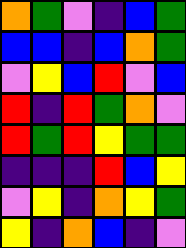[["orange", "green", "violet", "indigo", "blue", "green"], ["blue", "blue", "indigo", "blue", "orange", "green"], ["violet", "yellow", "blue", "red", "violet", "blue"], ["red", "indigo", "red", "green", "orange", "violet"], ["red", "green", "red", "yellow", "green", "green"], ["indigo", "indigo", "indigo", "red", "blue", "yellow"], ["violet", "yellow", "indigo", "orange", "yellow", "green"], ["yellow", "indigo", "orange", "blue", "indigo", "violet"]]